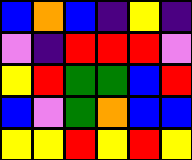[["blue", "orange", "blue", "indigo", "yellow", "indigo"], ["violet", "indigo", "red", "red", "red", "violet"], ["yellow", "red", "green", "green", "blue", "red"], ["blue", "violet", "green", "orange", "blue", "blue"], ["yellow", "yellow", "red", "yellow", "red", "yellow"]]